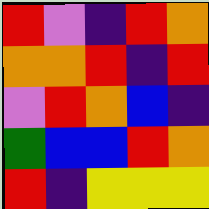[["red", "violet", "indigo", "red", "orange"], ["orange", "orange", "red", "indigo", "red"], ["violet", "red", "orange", "blue", "indigo"], ["green", "blue", "blue", "red", "orange"], ["red", "indigo", "yellow", "yellow", "yellow"]]